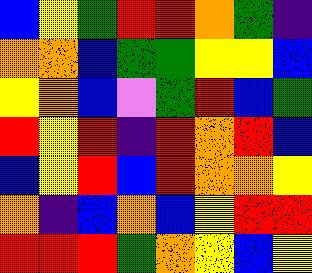[["blue", "yellow", "green", "red", "red", "orange", "green", "indigo"], ["orange", "orange", "blue", "green", "green", "yellow", "yellow", "blue"], ["yellow", "orange", "blue", "violet", "green", "red", "blue", "green"], ["red", "yellow", "red", "indigo", "red", "orange", "red", "blue"], ["blue", "yellow", "red", "blue", "red", "orange", "orange", "yellow"], ["orange", "indigo", "blue", "orange", "blue", "yellow", "red", "red"], ["red", "red", "red", "green", "orange", "yellow", "blue", "yellow"]]